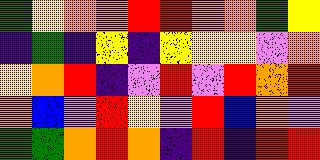[["green", "yellow", "orange", "orange", "red", "red", "orange", "orange", "green", "yellow"], ["indigo", "green", "indigo", "yellow", "indigo", "yellow", "yellow", "yellow", "violet", "orange"], ["yellow", "orange", "red", "indigo", "violet", "red", "violet", "red", "orange", "red"], ["orange", "blue", "violet", "red", "yellow", "violet", "red", "blue", "orange", "violet"], ["green", "green", "orange", "red", "orange", "indigo", "red", "indigo", "red", "red"]]